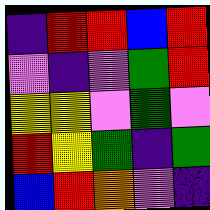[["indigo", "red", "red", "blue", "red"], ["violet", "indigo", "violet", "green", "red"], ["yellow", "yellow", "violet", "green", "violet"], ["red", "yellow", "green", "indigo", "green"], ["blue", "red", "orange", "violet", "indigo"]]